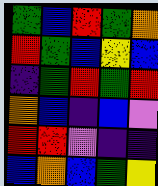[["green", "blue", "red", "green", "orange"], ["red", "green", "blue", "yellow", "blue"], ["indigo", "green", "red", "green", "red"], ["orange", "blue", "indigo", "blue", "violet"], ["red", "red", "violet", "indigo", "indigo"], ["blue", "orange", "blue", "green", "yellow"]]